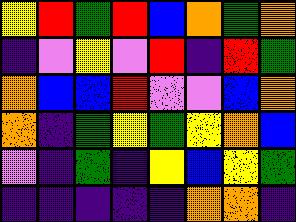[["yellow", "red", "green", "red", "blue", "orange", "green", "orange"], ["indigo", "violet", "yellow", "violet", "red", "indigo", "red", "green"], ["orange", "blue", "blue", "red", "violet", "violet", "blue", "orange"], ["orange", "indigo", "green", "yellow", "green", "yellow", "orange", "blue"], ["violet", "indigo", "green", "indigo", "yellow", "blue", "yellow", "green"], ["indigo", "indigo", "indigo", "indigo", "indigo", "orange", "orange", "indigo"]]